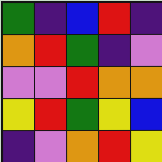[["green", "indigo", "blue", "red", "indigo"], ["orange", "red", "green", "indigo", "violet"], ["violet", "violet", "red", "orange", "orange"], ["yellow", "red", "green", "yellow", "blue"], ["indigo", "violet", "orange", "red", "yellow"]]